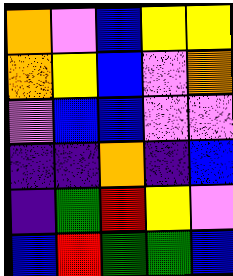[["orange", "violet", "blue", "yellow", "yellow"], ["orange", "yellow", "blue", "violet", "orange"], ["violet", "blue", "blue", "violet", "violet"], ["indigo", "indigo", "orange", "indigo", "blue"], ["indigo", "green", "red", "yellow", "violet"], ["blue", "red", "green", "green", "blue"]]